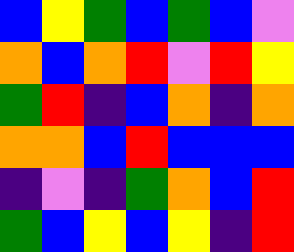[["blue", "yellow", "green", "blue", "green", "blue", "violet"], ["orange", "blue", "orange", "red", "violet", "red", "yellow"], ["green", "red", "indigo", "blue", "orange", "indigo", "orange"], ["orange", "orange", "blue", "red", "blue", "blue", "blue"], ["indigo", "violet", "indigo", "green", "orange", "blue", "red"], ["green", "blue", "yellow", "blue", "yellow", "indigo", "red"]]